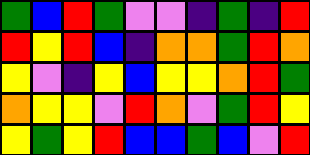[["green", "blue", "red", "green", "violet", "violet", "indigo", "green", "indigo", "red"], ["red", "yellow", "red", "blue", "indigo", "orange", "orange", "green", "red", "orange"], ["yellow", "violet", "indigo", "yellow", "blue", "yellow", "yellow", "orange", "red", "green"], ["orange", "yellow", "yellow", "violet", "red", "orange", "violet", "green", "red", "yellow"], ["yellow", "green", "yellow", "red", "blue", "blue", "green", "blue", "violet", "red"]]